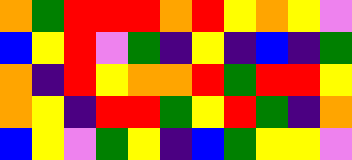[["orange", "green", "red", "red", "red", "orange", "red", "yellow", "orange", "yellow", "violet"], ["blue", "yellow", "red", "violet", "green", "indigo", "yellow", "indigo", "blue", "indigo", "green"], ["orange", "indigo", "red", "yellow", "orange", "orange", "red", "green", "red", "red", "yellow"], ["orange", "yellow", "indigo", "red", "red", "green", "yellow", "red", "green", "indigo", "orange"], ["blue", "yellow", "violet", "green", "yellow", "indigo", "blue", "green", "yellow", "yellow", "violet"]]